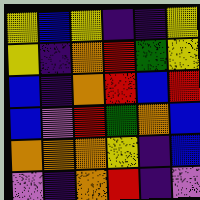[["yellow", "blue", "yellow", "indigo", "indigo", "yellow"], ["yellow", "indigo", "orange", "red", "green", "yellow"], ["blue", "indigo", "orange", "red", "blue", "red"], ["blue", "violet", "red", "green", "orange", "blue"], ["orange", "orange", "orange", "yellow", "indigo", "blue"], ["violet", "indigo", "orange", "red", "indigo", "violet"]]